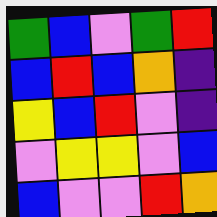[["green", "blue", "violet", "green", "red"], ["blue", "red", "blue", "orange", "indigo"], ["yellow", "blue", "red", "violet", "indigo"], ["violet", "yellow", "yellow", "violet", "blue"], ["blue", "violet", "violet", "red", "orange"]]